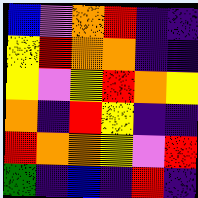[["blue", "violet", "orange", "red", "indigo", "indigo"], ["yellow", "red", "orange", "orange", "indigo", "indigo"], ["yellow", "violet", "yellow", "red", "orange", "yellow"], ["orange", "indigo", "red", "yellow", "indigo", "indigo"], ["red", "orange", "orange", "yellow", "violet", "red"], ["green", "indigo", "blue", "indigo", "red", "indigo"]]